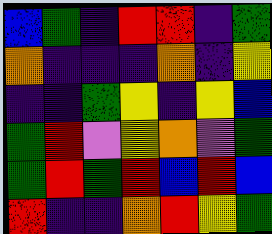[["blue", "green", "indigo", "red", "red", "indigo", "green"], ["orange", "indigo", "indigo", "indigo", "orange", "indigo", "yellow"], ["indigo", "indigo", "green", "yellow", "indigo", "yellow", "blue"], ["green", "red", "violet", "yellow", "orange", "violet", "green"], ["green", "red", "green", "red", "blue", "red", "blue"], ["red", "indigo", "indigo", "orange", "red", "yellow", "green"]]